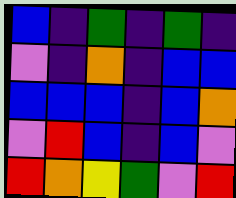[["blue", "indigo", "green", "indigo", "green", "indigo"], ["violet", "indigo", "orange", "indigo", "blue", "blue"], ["blue", "blue", "blue", "indigo", "blue", "orange"], ["violet", "red", "blue", "indigo", "blue", "violet"], ["red", "orange", "yellow", "green", "violet", "red"]]